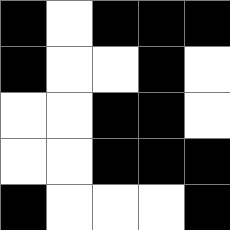[["black", "white", "black", "black", "black"], ["black", "white", "white", "black", "white"], ["white", "white", "black", "black", "white"], ["white", "white", "black", "black", "black"], ["black", "white", "white", "white", "black"]]